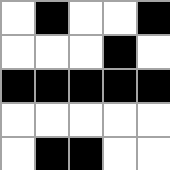[["white", "black", "white", "white", "black"], ["white", "white", "white", "black", "white"], ["black", "black", "black", "black", "black"], ["white", "white", "white", "white", "white"], ["white", "black", "black", "white", "white"]]